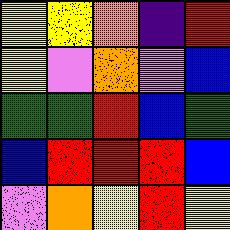[["yellow", "yellow", "orange", "indigo", "red"], ["yellow", "violet", "orange", "violet", "blue"], ["green", "green", "red", "blue", "green"], ["blue", "red", "red", "red", "blue"], ["violet", "orange", "yellow", "red", "yellow"]]